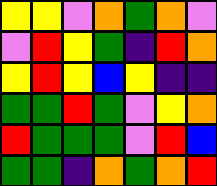[["yellow", "yellow", "violet", "orange", "green", "orange", "violet"], ["violet", "red", "yellow", "green", "indigo", "red", "orange"], ["yellow", "red", "yellow", "blue", "yellow", "indigo", "indigo"], ["green", "green", "red", "green", "violet", "yellow", "orange"], ["red", "green", "green", "green", "violet", "red", "blue"], ["green", "green", "indigo", "orange", "green", "orange", "red"]]